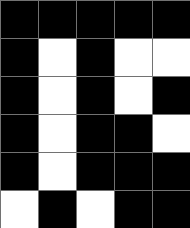[["black", "black", "black", "black", "black"], ["black", "white", "black", "white", "white"], ["black", "white", "black", "white", "black"], ["black", "white", "black", "black", "white"], ["black", "white", "black", "black", "black"], ["white", "black", "white", "black", "black"]]